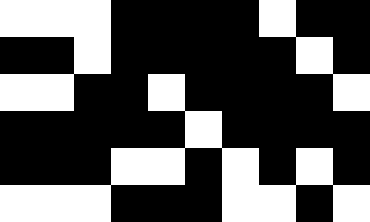[["white", "white", "white", "black", "black", "black", "black", "white", "black", "black"], ["black", "black", "white", "black", "black", "black", "black", "black", "white", "black"], ["white", "white", "black", "black", "white", "black", "black", "black", "black", "white"], ["black", "black", "black", "black", "black", "white", "black", "black", "black", "black"], ["black", "black", "black", "white", "white", "black", "white", "black", "white", "black"], ["white", "white", "white", "black", "black", "black", "white", "white", "black", "white"]]